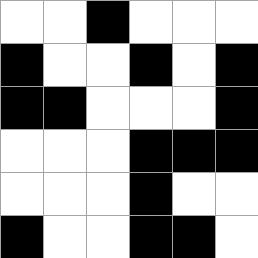[["white", "white", "black", "white", "white", "white"], ["black", "white", "white", "black", "white", "black"], ["black", "black", "white", "white", "white", "black"], ["white", "white", "white", "black", "black", "black"], ["white", "white", "white", "black", "white", "white"], ["black", "white", "white", "black", "black", "white"]]